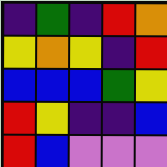[["indigo", "green", "indigo", "red", "orange"], ["yellow", "orange", "yellow", "indigo", "red"], ["blue", "blue", "blue", "green", "yellow"], ["red", "yellow", "indigo", "indigo", "blue"], ["red", "blue", "violet", "violet", "violet"]]